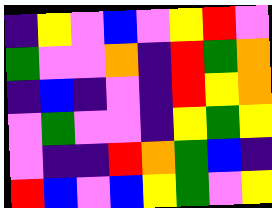[["indigo", "yellow", "violet", "blue", "violet", "yellow", "red", "violet"], ["green", "violet", "violet", "orange", "indigo", "red", "green", "orange"], ["indigo", "blue", "indigo", "violet", "indigo", "red", "yellow", "orange"], ["violet", "green", "violet", "violet", "indigo", "yellow", "green", "yellow"], ["violet", "indigo", "indigo", "red", "orange", "green", "blue", "indigo"], ["red", "blue", "violet", "blue", "yellow", "green", "violet", "yellow"]]